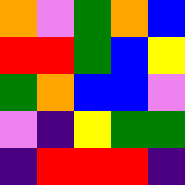[["orange", "violet", "green", "orange", "blue"], ["red", "red", "green", "blue", "yellow"], ["green", "orange", "blue", "blue", "violet"], ["violet", "indigo", "yellow", "green", "green"], ["indigo", "red", "red", "red", "indigo"]]